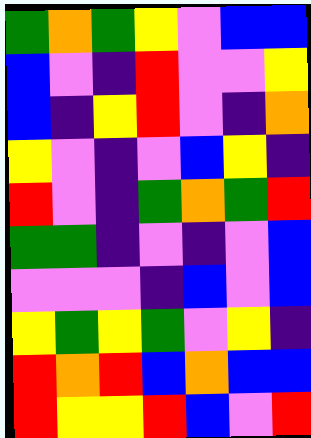[["green", "orange", "green", "yellow", "violet", "blue", "blue"], ["blue", "violet", "indigo", "red", "violet", "violet", "yellow"], ["blue", "indigo", "yellow", "red", "violet", "indigo", "orange"], ["yellow", "violet", "indigo", "violet", "blue", "yellow", "indigo"], ["red", "violet", "indigo", "green", "orange", "green", "red"], ["green", "green", "indigo", "violet", "indigo", "violet", "blue"], ["violet", "violet", "violet", "indigo", "blue", "violet", "blue"], ["yellow", "green", "yellow", "green", "violet", "yellow", "indigo"], ["red", "orange", "red", "blue", "orange", "blue", "blue"], ["red", "yellow", "yellow", "red", "blue", "violet", "red"]]